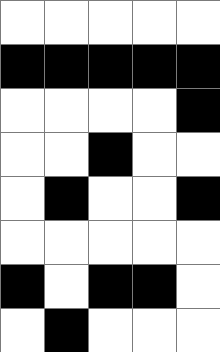[["white", "white", "white", "white", "white"], ["black", "black", "black", "black", "black"], ["white", "white", "white", "white", "black"], ["white", "white", "black", "white", "white"], ["white", "black", "white", "white", "black"], ["white", "white", "white", "white", "white"], ["black", "white", "black", "black", "white"], ["white", "black", "white", "white", "white"]]